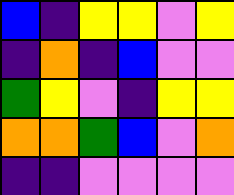[["blue", "indigo", "yellow", "yellow", "violet", "yellow"], ["indigo", "orange", "indigo", "blue", "violet", "violet"], ["green", "yellow", "violet", "indigo", "yellow", "yellow"], ["orange", "orange", "green", "blue", "violet", "orange"], ["indigo", "indigo", "violet", "violet", "violet", "violet"]]